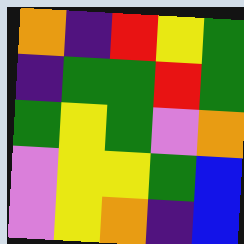[["orange", "indigo", "red", "yellow", "green"], ["indigo", "green", "green", "red", "green"], ["green", "yellow", "green", "violet", "orange"], ["violet", "yellow", "yellow", "green", "blue"], ["violet", "yellow", "orange", "indigo", "blue"]]